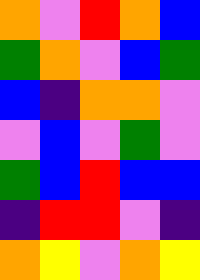[["orange", "violet", "red", "orange", "blue"], ["green", "orange", "violet", "blue", "green"], ["blue", "indigo", "orange", "orange", "violet"], ["violet", "blue", "violet", "green", "violet"], ["green", "blue", "red", "blue", "blue"], ["indigo", "red", "red", "violet", "indigo"], ["orange", "yellow", "violet", "orange", "yellow"]]